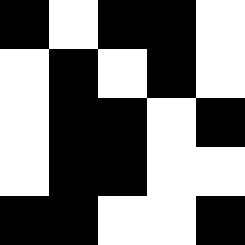[["black", "white", "black", "black", "white"], ["white", "black", "white", "black", "white"], ["white", "black", "black", "white", "black"], ["white", "black", "black", "white", "white"], ["black", "black", "white", "white", "black"]]